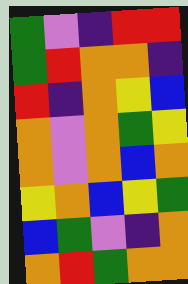[["green", "violet", "indigo", "red", "red"], ["green", "red", "orange", "orange", "indigo"], ["red", "indigo", "orange", "yellow", "blue"], ["orange", "violet", "orange", "green", "yellow"], ["orange", "violet", "orange", "blue", "orange"], ["yellow", "orange", "blue", "yellow", "green"], ["blue", "green", "violet", "indigo", "orange"], ["orange", "red", "green", "orange", "orange"]]